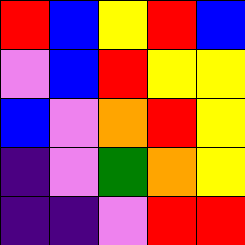[["red", "blue", "yellow", "red", "blue"], ["violet", "blue", "red", "yellow", "yellow"], ["blue", "violet", "orange", "red", "yellow"], ["indigo", "violet", "green", "orange", "yellow"], ["indigo", "indigo", "violet", "red", "red"]]